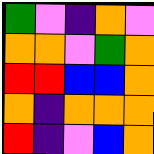[["green", "violet", "indigo", "orange", "violet"], ["orange", "orange", "violet", "green", "orange"], ["red", "red", "blue", "blue", "orange"], ["orange", "indigo", "orange", "orange", "orange"], ["red", "indigo", "violet", "blue", "orange"]]